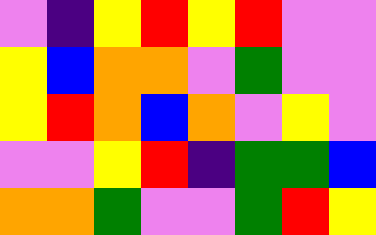[["violet", "indigo", "yellow", "red", "yellow", "red", "violet", "violet"], ["yellow", "blue", "orange", "orange", "violet", "green", "violet", "violet"], ["yellow", "red", "orange", "blue", "orange", "violet", "yellow", "violet"], ["violet", "violet", "yellow", "red", "indigo", "green", "green", "blue"], ["orange", "orange", "green", "violet", "violet", "green", "red", "yellow"]]